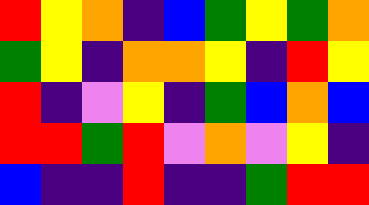[["red", "yellow", "orange", "indigo", "blue", "green", "yellow", "green", "orange"], ["green", "yellow", "indigo", "orange", "orange", "yellow", "indigo", "red", "yellow"], ["red", "indigo", "violet", "yellow", "indigo", "green", "blue", "orange", "blue"], ["red", "red", "green", "red", "violet", "orange", "violet", "yellow", "indigo"], ["blue", "indigo", "indigo", "red", "indigo", "indigo", "green", "red", "red"]]